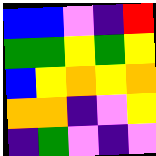[["blue", "blue", "violet", "indigo", "red"], ["green", "green", "yellow", "green", "yellow"], ["blue", "yellow", "orange", "yellow", "orange"], ["orange", "orange", "indigo", "violet", "yellow"], ["indigo", "green", "violet", "indigo", "violet"]]